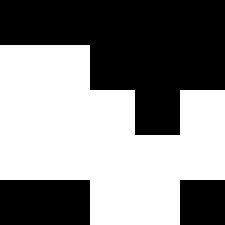[["black", "black", "black", "black", "black"], ["white", "white", "black", "black", "black"], ["white", "white", "white", "black", "white"], ["white", "white", "white", "white", "white"], ["black", "black", "white", "white", "black"]]